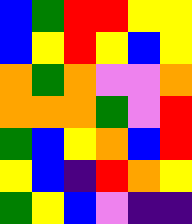[["blue", "green", "red", "red", "yellow", "yellow"], ["blue", "yellow", "red", "yellow", "blue", "yellow"], ["orange", "green", "orange", "violet", "violet", "orange"], ["orange", "orange", "orange", "green", "violet", "red"], ["green", "blue", "yellow", "orange", "blue", "red"], ["yellow", "blue", "indigo", "red", "orange", "yellow"], ["green", "yellow", "blue", "violet", "indigo", "indigo"]]